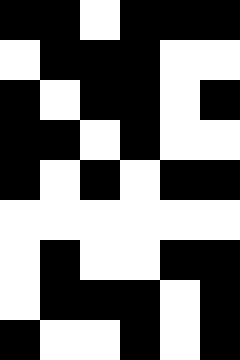[["black", "black", "white", "black", "black", "black"], ["white", "black", "black", "black", "white", "white"], ["black", "white", "black", "black", "white", "black"], ["black", "black", "white", "black", "white", "white"], ["black", "white", "black", "white", "black", "black"], ["white", "white", "white", "white", "white", "white"], ["white", "black", "white", "white", "black", "black"], ["white", "black", "black", "black", "white", "black"], ["black", "white", "white", "black", "white", "black"]]